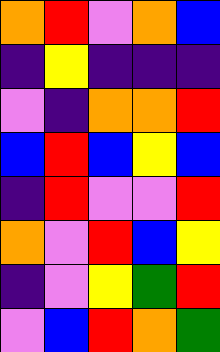[["orange", "red", "violet", "orange", "blue"], ["indigo", "yellow", "indigo", "indigo", "indigo"], ["violet", "indigo", "orange", "orange", "red"], ["blue", "red", "blue", "yellow", "blue"], ["indigo", "red", "violet", "violet", "red"], ["orange", "violet", "red", "blue", "yellow"], ["indigo", "violet", "yellow", "green", "red"], ["violet", "blue", "red", "orange", "green"]]